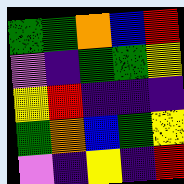[["green", "green", "orange", "blue", "red"], ["violet", "indigo", "green", "green", "yellow"], ["yellow", "red", "indigo", "indigo", "indigo"], ["green", "orange", "blue", "green", "yellow"], ["violet", "indigo", "yellow", "indigo", "red"]]